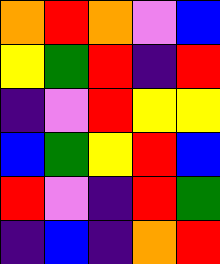[["orange", "red", "orange", "violet", "blue"], ["yellow", "green", "red", "indigo", "red"], ["indigo", "violet", "red", "yellow", "yellow"], ["blue", "green", "yellow", "red", "blue"], ["red", "violet", "indigo", "red", "green"], ["indigo", "blue", "indigo", "orange", "red"]]